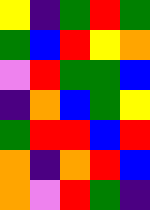[["yellow", "indigo", "green", "red", "green"], ["green", "blue", "red", "yellow", "orange"], ["violet", "red", "green", "green", "blue"], ["indigo", "orange", "blue", "green", "yellow"], ["green", "red", "red", "blue", "red"], ["orange", "indigo", "orange", "red", "blue"], ["orange", "violet", "red", "green", "indigo"]]